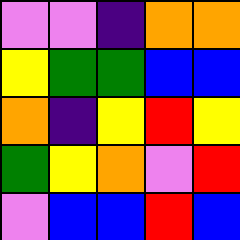[["violet", "violet", "indigo", "orange", "orange"], ["yellow", "green", "green", "blue", "blue"], ["orange", "indigo", "yellow", "red", "yellow"], ["green", "yellow", "orange", "violet", "red"], ["violet", "blue", "blue", "red", "blue"]]